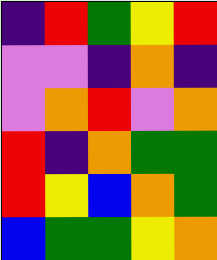[["indigo", "red", "green", "yellow", "red"], ["violet", "violet", "indigo", "orange", "indigo"], ["violet", "orange", "red", "violet", "orange"], ["red", "indigo", "orange", "green", "green"], ["red", "yellow", "blue", "orange", "green"], ["blue", "green", "green", "yellow", "orange"]]